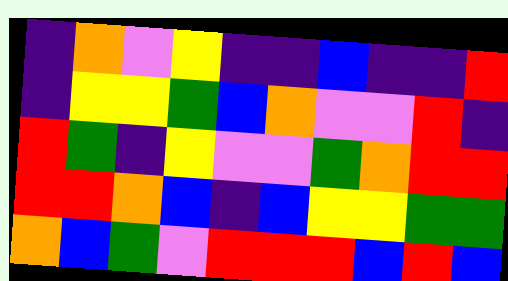[["indigo", "orange", "violet", "yellow", "indigo", "indigo", "blue", "indigo", "indigo", "red"], ["indigo", "yellow", "yellow", "green", "blue", "orange", "violet", "violet", "red", "indigo"], ["red", "green", "indigo", "yellow", "violet", "violet", "green", "orange", "red", "red"], ["red", "red", "orange", "blue", "indigo", "blue", "yellow", "yellow", "green", "green"], ["orange", "blue", "green", "violet", "red", "red", "red", "blue", "red", "blue"]]